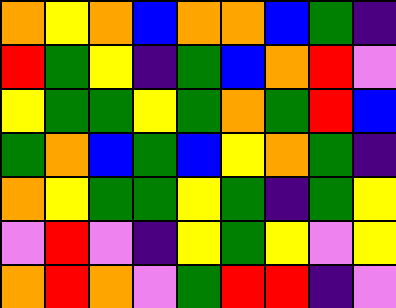[["orange", "yellow", "orange", "blue", "orange", "orange", "blue", "green", "indigo"], ["red", "green", "yellow", "indigo", "green", "blue", "orange", "red", "violet"], ["yellow", "green", "green", "yellow", "green", "orange", "green", "red", "blue"], ["green", "orange", "blue", "green", "blue", "yellow", "orange", "green", "indigo"], ["orange", "yellow", "green", "green", "yellow", "green", "indigo", "green", "yellow"], ["violet", "red", "violet", "indigo", "yellow", "green", "yellow", "violet", "yellow"], ["orange", "red", "orange", "violet", "green", "red", "red", "indigo", "violet"]]